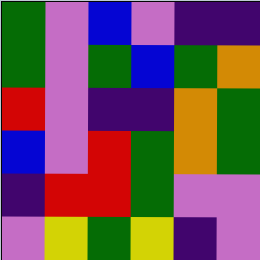[["green", "violet", "blue", "violet", "indigo", "indigo"], ["green", "violet", "green", "blue", "green", "orange"], ["red", "violet", "indigo", "indigo", "orange", "green"], ["blue", "violet", "red", "green", "orange", "green"], ["indigo", "red", "red", "green", "violet", "violet"], ["violet", "yellow", "green", "yellow", "indigo", "violet"]]